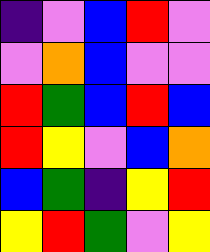[["indigo", "violet", "blue", "red", "violet"], ["violet", "orange", "blue", "violet", "violet"], ["red", "green", "blue", "red", "blue"], ["red", "yellow", "violet", "blue", "orange"], ["blue", "green", "indigo", "yellow", "red"], ["yellow", "red", "green", "violet", "yellow"]]